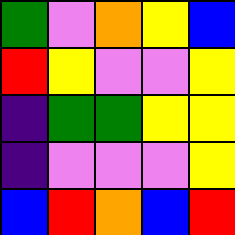[["green", "violet", "orange", "yellow", "blue"], ["red", "yellow", "violet", "violet", "yellow"], ["indigo", "green", "green", "yellow", "yellow"], ["indigo", "violet", "violet", "violet", "yellow"], ["blue", "red", "orange", "blue", "red"]]